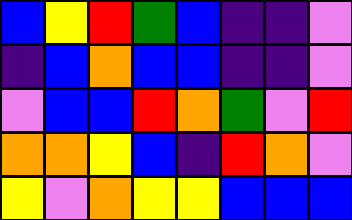[["blue", "yellow", "red", "green", "blue", "indigo", "indigo", "violet"], ["indigo", "blue", "orange", "blue", "blue", "indigo", "indigo", "violet"], ["violet", "blue", "blue", "red", "orange", "green", "violet", "red"], ["orange", "orange", "yellow", "blue", "indigo", "red", "orange", "violet"], ["yellow", "violet", "orange", "yellow", "yellow", "blue", "blue", "blue"]]